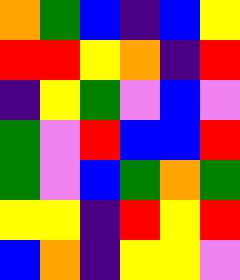[["orange", "green", "blue", "indigo", "blue", "yellow"], ["red", "red", "yellow", "orange", "indigo", "red"], ["indigo", "yellow", "green", "violet", "blue", "violet"], ["green", "violet", "red", "blue", "blue", "red"], ["green", "violet", "blue", "green", "orange", "green"], ["yellow", "yellow", "indigo", "red", "yellow", "red"], ["blue", "orange", "indigo", "yellow", "yellow", "violet"]]